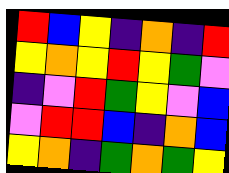[["red", "blue", "yellow", "indigo", "orange", "indigo", "red"], ["yellow", "orange", "yellow", "red", "yellow", "green", "violet"], ["indigo", "violet", "red", "green", "yellow", "violet", "blue"], ["violet", "red", "red", "blue", "indigo", "orange", "blue"], ["yellow", "orange", "indigo", "green", "orange", "green", "yellow"]]